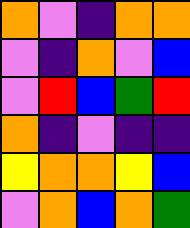[["orange", "violet", "indigo", "orange", "orange"], ["violet", "indigo", "orange", "violet", "blue"], ["violet", "red", "blue", "green", "red"], ["orange", "indigo", "violet", "indigo", "indigo"], ["yellow", "orange", "orange", "yellow", "blue"], ["violet", "orange", "blue", "orange", "green"]]